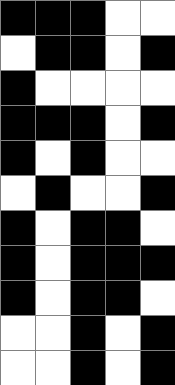[["black", "black", "black", "white", "white"], ["white", "black", "black", "white", "black"], ["black", "white", "white", "white", "white"], ["black", "black", "black", "white", "black"], ["black", "white", "black", "white", "white"], ["white", "black", "white", "white", "black"], ["black", "white", "black", "black", "white"], ["black", "white", "black", "black", "black"], ["black", "white", "black", "black", "white"], ["white", "white", "black", "white", "black"], ["white", "white", "black", "white", "black"]]